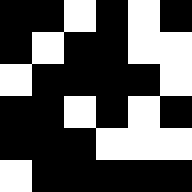[["black", "black", "white", "black", "white", "black"], ["black", "white", "black", "black", "white", "white"], ["white", "black", "black", "black", "black", "white"], ["black", "black", "white", "black", "white", "black"], ["black", "black", "black", "white", "white", "white"], ["white", "black", "black", "black", "black", "black"]]